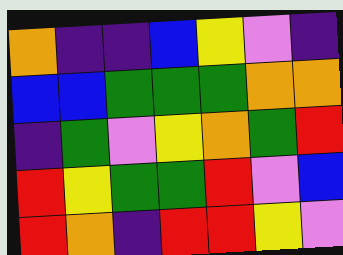[["orange", "indigo", "indigo", "blue", "yellow", "violet", "indigo"], ["blue", "blue", "green", "green", "green", "orange", "orange"], ["indigo", "green", "violet", "yellow", "orange", "green", "red"], ["red", "yellow", "green", "green", "red", "violet", "blue"], ["red", "orange", "indigo", "red", "red", "yellow", "violet"]]